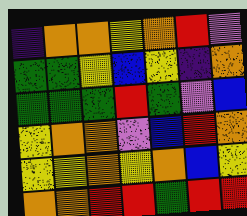[["indigo", "orange", "orange", "yellow", "orange", "red", "violet"], ["green", "green", "yellow", "blue", "yellow", "indigo", "orange"], ["green", "green", "green", "red", "green", "violet", "blue"], ["yellow", "orange", "orange", "violet", "blue", "red", "orange"], ["yellow", "yellow", "orange", "yellow", "orange", "blue", "yellow"], ["orange", "orange", "red", "red", "green", "red", "red"]]